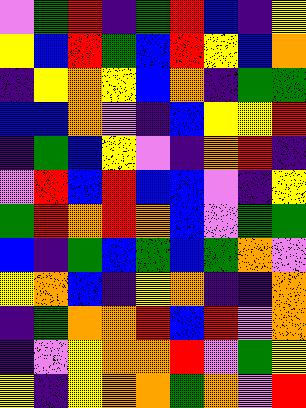[["violet", "green", "red", "indigo", "green", "red", "blue", "indigo", "yellow"], ["yellow", "blue", "red", "green", "blue", "red", "yellow", "blue", "orange"], ["indigo", "yellow", "orange", "yellow", "blue", "orange", "indigo", "green", "green"], ["blue", "blue", "orange", "violet", "indigo", "blue", "yellow", "yellow", "red"], ["indigo", "green", "blue", "yellow", "violet", "indigo", "orange", "red", "indigo"], ["violet", "red", "blue", "red", "blue", "blue", "violet", "indigo", "yellow"], ["green", "red", "orange", "red", "orange", "blue", "violet", "green", "green"], ["blue", "indigo", "green", "blue", "green", "blue", "green", "orange", "violet"], ["yellow", "orange", "blue", "indigo", "yellow", "orange", "indigo", "indigo", "orange"], ["indigo", "green", "orange", "orange", "red", "blue", "red", "violet", "orange"], ["indigo", "violet", "yellow", "orange", "orange", "red", "violet", "green", "yellow"], ["yellow", "indigo", "yellow", "orange", "orange", "green", "orange", "violet", "red"]]